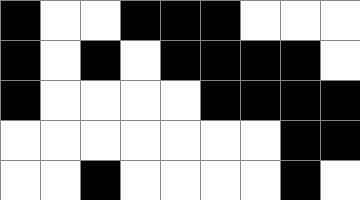[["black", "white", "white", "black", "black", "black", "white", "white", "white"], ["black", "white", "black", "white", "black", "black", "black", "black", "white"], ["black", "white", "white", "white", "white", "black", "black", "black", "black"], ["white", "white", "white", "white", "white", "white", "white", "black", "black"], ["white", "white", "black", "white", "white", "white", "white", "black", "white"]]